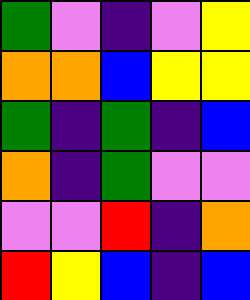[["green", "violet", "indigo", "violet", "yellow"], ["orange", "orange", "blue", "yellow", "yellow"], ["green", "indigo", "green", "indigo", "blue"], ["orange", "indigo", "green", "violet", "violet"], ["violet", "violet", "red", "indigo", "orange"], ["red", "yellow", "blue", "indigo", "blue"]]